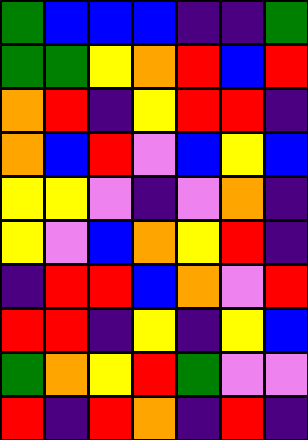[["green", "blue", "blue", "blue", "indigo", "indigo", "green"], ["green", "green", "yellow", "orange", "red", "blue", "red"], ["orange", "red", "indigo", "yellow", "red", "red", "indigo"], ["orange", "blue", "red", "violet", "blue", "yellow", "blue"], ["yellow", "yellow", "violet", "indigo", "violet", "orange", "indigo"], ["yellow", "violet", "blue", "orange", "yellow", "red", "indigo"], ["indigo", "red", "red", "blue", "orange", "violet", "red"], ["red", "red", "indigo", "yellow", "indigo", "yellow", "blue"], ["green", "orange", "yellow", "red", "green", "violet", "violet"], ["red", "indigo", "red", "orange", "indigo", "red", "indigo"]]